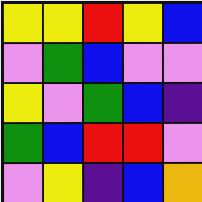[["yellow", "yellow", "red", "yellow", "blue"], ["violet", "green", "blue", "violet", "violet"], ["yellow", "violet", "green", "blue", "indigo"], ["green", "blue", "red", "red", "violet"], ["violet", "yellow", "indigo", "blue", "orange"]]